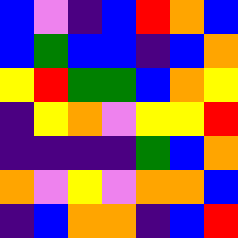[["blue", "violet", "indigo", "blue", "red", "orange", "blue"], ["blue", "green", "blue", "blue", "indigo", "blue", "orange"], ["yellow", "red", "green", "green", "blue", "orange", "yellow"], ["indigo", "yellow", "orange", "violet", "yellow", "yellow", "red"], ["indigo", "indigo", "indigo", "indigo", "green", "blue", "orange"], ["orange", "violet", "yellow", "violet", "orange", "orange", "blue"], ["indigo", "blue", "orange", "orange", "indigo", "blue", "red"]]